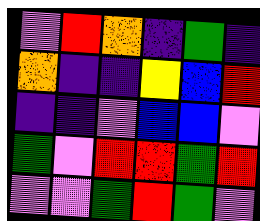[["violet", "red", "orange", "indigo", "green", "indigo"], ["orange", "indigo", "indigo", "yellow", "blue", "red"], ["indigo", "indigo", "violet", "blue", "blue", "violet"], ["green", "violet", "red", "red", "green", "red"], ["violet", "violet", "green", "red", "green", "violet"]]